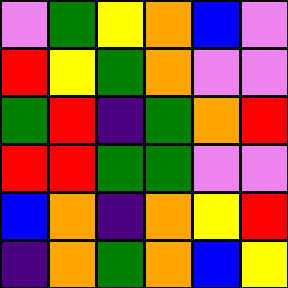[["violet", "green", "yellow", "orange", "blue", "violet"], ["red", "yellow", "green", "orange", "violet", "violet"], ["green", "red", "indigo", "green", "orange", "red"], ["red", "red", "green", "green", "violet", "violet"], ["blue", "orange", "indigo", "orange", "yellow", "red"], ["indigo", "orange", "green", "orange", "blue", "yellow"]]